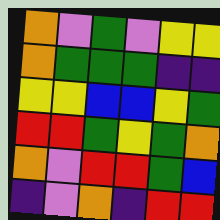[["orange", "violet", "green", "violet", "yellow", "yellow"], ["orange", "green", "green", "green", "indigo", "indigo"], ["yellow", "yellow", "blue", "blue", "yellow", "green"], ["red", "red", "green", "yellow", "green", "orange"], ["orange", "violet", "red", "red", "green", "blue"], ["indigo", "violet", "orange", "indigo", "red", "red"]]